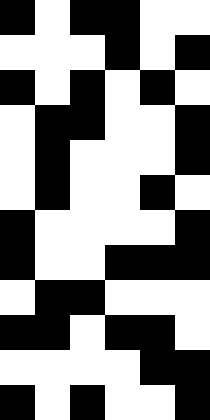[["black", "white", "black", "black", "white", "white"], ["white", "white", "white", "black", "white", "black"], ["black", "white", "black", "white", "black", "white"], ["white", "black", "black", "white", "white", "black"], ["white", "black", "white", "white", "white", "black"], ["white", "black", "white", "white", "black", "white"], ["black", "white", "white", "white", "white", "black"], ["black", "white", "white", "black", "black", "black"], ["white", "black", "black", "white", "white", "white"], ["black", "black", "white", "black", "black", "white"], ["white", "white", "white", "white", "black", "black"], ["black", "white", "black", "white", "white", "black"]]